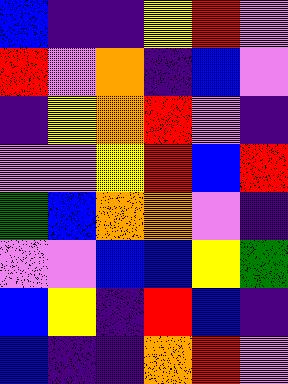[["blue", "indigo", "indigo", "yellow", "red", "violet"], ["red", "violet", "orange", "indigo", "blue", "violet"], ["indigo", "yellow", "orange", "red", "violet", "indigo"], ["violet", "violet", "yellow", "red", "blue", "red"], ["green", "blue", "orange", "orange", "violet", "indigo"], ["violet", "violet", "blue", "blue", "yellow", "green"], ["blue", "yellow", "indigo", "red", "blue", "indigo"], ["blue", "indigo", "indigo", "orange", "red", "violet"]]